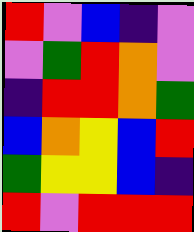[["red", "violet", "blue", "indigo", "violet"], ["violet", "green", "red", "orange", "violet"], ["indigo", "red", "red", "orange", "green"], ["blue", "orange", "yellow", "blue", "red"], ["green", "yellow", "yellow", "blue", "indigo"], ["red", "violet", "red", "red", "red"]]